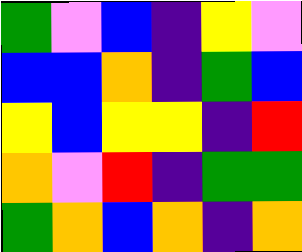[["green", "violet", "blue", "indigo", "yellow", "violet"], ["blue", "blue", "orange", "indigo", "green", "blue"], ["yellow", "blue", "yellow", "yellow", "indigo", "red"], ["orange", "violet", "red", "indigo", "green", "green"], ["green", "orange", "blue", "orange", "indigo", "orange"]]